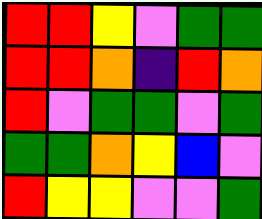[["red", "red", "yellow", "violet", "green", "green"], ["red", "red", "orange", "indigo", "red", "orange"], ["red", "violet", "green", "green", "violet", "green"], ["green", "green", "orange", "yellow", "blue", "violet"], ["red", "yellow", "yellow", "violet", "violet", "green"]]